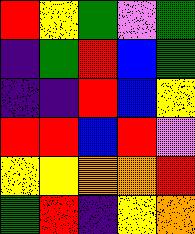[["red", "yellow", "green", "violet", "green"], ["indigo", "green", "red", "blue", "green"], ["indigo", "indigo", "red", "blue", "yellow"], ["red", "red", "blue", "red", "violet"], ["yellow", "yellow", "orange", "orange", "red"], ["green", "red", "indigo", "yellow", "orange"]]